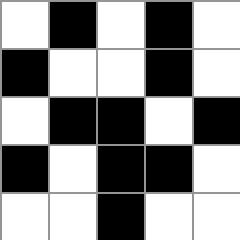[["white", "black", "white", "black", "white"], ["black", "white", "white", "black", "white"], ["white", "black", "black", "white", "black"], ["black", "white", "black", "black", "white"], ["white", "white", "black", "white", "white"]]